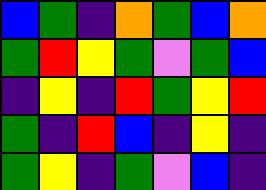[["blue", "green", "indigo", "orange", "green", "blue", "orange"], ["green", "red", "yellow", "green", "violet", "green", "blue"], ["indigo", "yellow", "indigo", "red", "green", "yellow", "red"], ["green", "indigo", "red", "blue", "indigo", "yellow", "indigo"], ["green", "yellow", "indigo", "green", "violet", "blue", "indigo"]]